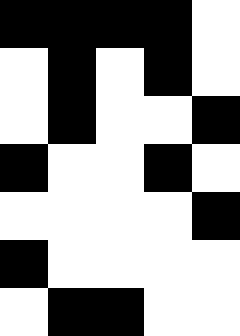[["black", "black", "black", "black", "white"], ["white", "black", "white", "black", "white"], ["white", "black", "white", "white", "black"], ["black", "white", "white", "black", "white"], ["white", "white", "white", "white", "black"], ["black", "white", "white", "white", "white"], ["white", "black", "black", "white", "white"]]